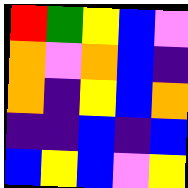[["red", "green", "yellow", "blue", "violet"], ["orange", "violet", "orange", "blue", "indigo"], ["orange", "indigo", "yellow", "blue", "orange"], ["indigo", "indigo", "blue", "indigo", "blue"], ["blue", "yellow", "blue", "violet", "yellow"]]